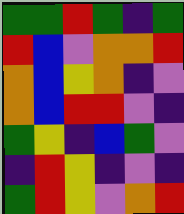[["green", "green", "red", "green", "indigo", "green"], ["red", "blue", "violet", "orange", "orange", "red"], ["orange", "blue", "yellow", "orange", "indigo", "violet"], ["orange", "blue", "red", "red", "violet", "indigo"], ["green", "yellow", "indigo", "blue", "green", "violet"], ["indigo", "red", "yellow", "indigo", "violet", "indigo"], ["green", "red", "yellow", "violet", "orange", "red"]]